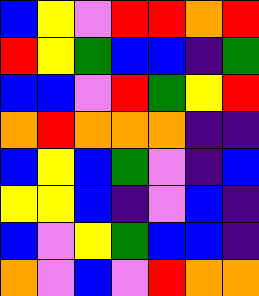[["blue", "yellow", "violet", "red", "red", "orange", "red"], ["red", "yellow", "green", "blue", "blue", "indigo", "green"], ["blue", "blue", "violet", "red", "green", "yellow", "red"], ["orange", "red", "orange", "orange", "orange", "indigo", "indigo"], ["blue", "yellow", "blue", "green", "violet", "indigo", "blue"], ["yellow", "yellow", "blue", "indigo", "violet", "blue", "indigo"], ["blue", "violet", "yellow", "green", "blue", "blue", "indigo"], ["orange", "violet", "blue", "violet", "red", "orange", "orange"]]